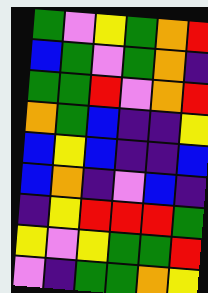[["green", "violet", "yellow", "green", "orange", "red"], ["blue", "green", "violet", "green", "orange", "indigo"], ["green", "green", "red", "violet", "orange", "red"], ["orange", "green", "blue", "indigo", "indigo", "yellow"], ["blue", "yellow", "blue", "indigo", "indigo", "blue"], ["blue", "orange", "indigo", "violet", "blue", "indigo"], ["indigo", "yellow", "red", "red", "red", "green"], ["yellow", "violet", "yellow", "green", "green", "red"], ["violet", "indigo", "green", "green", "orange", "yellow"]]